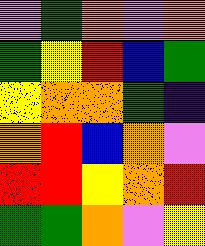[["violet", "green", "orange", "violet", "orange"], ["green", "yellow", "red", "blue", "green"], ["yellow", "orange", "orange", "green", "indigo"], ["orange", "red", "blue", "orange", "violet"], ["red", "red", "yellow", "orange", "red"], ["green", "green", "orange", "violet", "yellow"]]